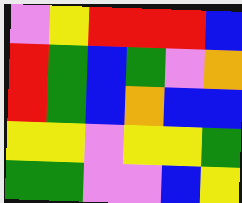[["violet", "yellow", "red", "red", "red", "blue"], ["red", "green", "blue", "green", "violet", "orange"], ["red", "green", "blue", "orange", "blue", "blue"], ["yellow", "yellow", "violet", "yellow", "yellow", "green"], ["green", "green", "violet", "violet", "blue", "yellow"]]